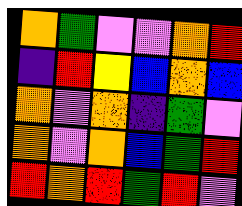[["orange", "green", "violet", "violet", "orange", "red"], ["indigo", "red", "yellow", "blue", "orange", "blue"], ["orange", "violet", "orange", "indigo", "green", "violet"], ["orange", "violet", "orange", "blue", "green", "red"], ["red", "orange", "red", "green", "red", "violet"]]